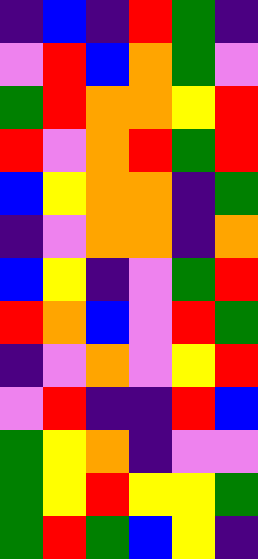[["indigo", "blue", "indigo", "red", "green", "indigo"], ["violet", "red", "blue", "orange", "green", "violet"], ["green", "red", "orange", "orange", "yellow", "red"], ["red", "violet", "orange", "red", "green", "red"], ["blue", "yellow", "orange", "orange", "indigo", "green"], ["indigo", "violet", "orange", "orange", "indigo", "orange"], ["blue", "yellow", "indigo", "violet", "green", "red"], ["red", "orange", "blue", "violet", "red", "green"], ["indigo", "violet", "orange", "violet", "yellow", "red"], ["violet", "red", "indigo", "indigo", "red", "blue"], ["green", "yellow", "orange", "indigo", "violet", "violet"], ["green", "yellow", "red", "yellow", "yellow", "green"], ["green", "red", "green", "blue", "yellow", "indigo"]]